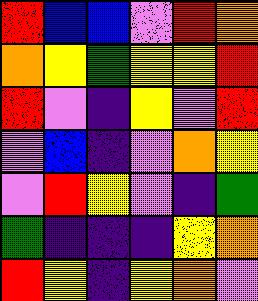[["red", "blue", "blue", "violet", "red", "orange"], ["orange", "yellow", "green", "yellow", "yellow", "red"], ["red", "violet", "indigo", "yellow", "violet", "red"], ["violet", "blue", "indigo", "violet", "orange", "yellow"], ["violet", "red", "yellow", "violet", "indigo", "green"], ["green", "indigo", "indigo", "indigo", "yellow", "orange"], ["red", "yellow", "indigo", "yellow", "orange", "violet"]]